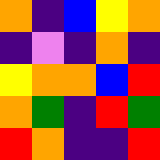[["orange", "indigo", "blue", "yellow", "orange"], ["indigo", "violet", "indigo", "orange", "indigo"], ["yellow", "orange", "orange", "blue", "red"], ["orange", "green", "indigo", "red", "green"], ["red", "orange", "indigo", "indigo", "red"]]